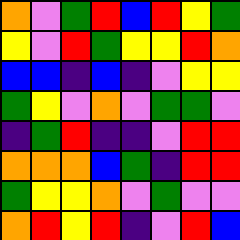[["orange", "violet", "green", "red", "blue", "red", "yellow", "green"], ["yellow", "violet", "red", "green", "yellow", "yellow", "red", "orange"], ["blue", "blue", "indigo", "blue", "indigo", "violet", "yellow", "yellow"], ["green", "yellow", "violet", "orange", "violet", "green", "green", "violet"], ["indigo", "green", "red", "indigo", "indigo", "violet", "red", "red"], ["orange", "orange", "orange", "blue", "green", "indigo", "red", "red"], ["green", "yellow", "yellow", "orange", "violet", "green", "violet", "violet"], ["orange", "red", "yellow", "red", "indigo", "violet", "red", "blue"]]